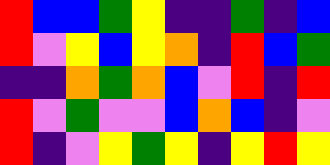[["red", "blue", "blue", "green", "yellow", "indigo", "indigo", "green", "indigo", "blue"], ["red", "violet", "yellow", "blue", "yellow", "orange", "indigo", "red", "blue", "green"], ["indigo", "indigo", "orange", "green", "orange", "blue", "violet", "red", "indigo", "red"], ["red", "violet", "green", "violet", "violet", "blue", "orange", "blue", "indigo", "violet"], ["red", "indigo", "violet", "yellow", "green", "yellow", "indigo", "yellow", "red", "yellow"]]